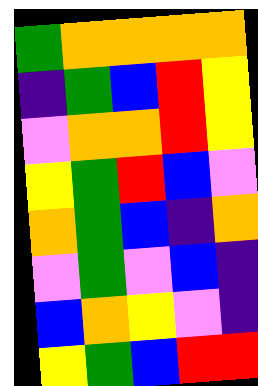[["green", "orange", "orange", "orange", "orange"], ["indigo", "green", "blue", "red", "yellow"], ["violet", "orange", "orange", "red", "yellow"], ["yellow", "green", "red", "blue", "violet"], ["orange", "green", "blue", "indigo", "orange"], ["violet", "green", "violet", "blue", "indigo"], ["blue", "orange", "yellow", "violet", "indigo"], ["yellow", "green", "blue", "red", "red"]]